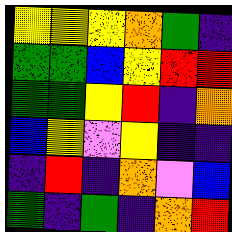[["yellow", "yellow", "yellow", "orange", "green", "indigo"], ["green", "green", "blue", "yellow", "red", "red"], ["green", "green", "yellow", "red", "indigo", "orange"], ["blue", "yellow", "violet", "yellow", "indigo", "indigo"], ["indigo", "red", "indigo", "orange", "violet", "blue"], ["green", "indigo", "green", "indigo", "orange", "red"]]